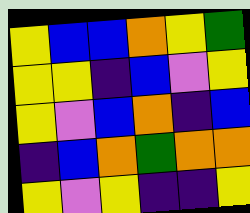[["yellow", "blue", "blue", "orange", "yellow", "green"], ["yellow", "yellow", "indigo", "blue", "violet", "yellow"], ["yellow", "violet", "blue", "orange", "indigo", "blue"], ["indigo", "blue", "orange", "green", "orange", "orange"], ["yellow", "violet", "yellow", "indigo", "indigo", "yellow"]]